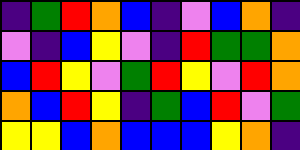[["indigo", "green", "red", "orange", "blue", "indigo", "violet", "blue", "orange", "indigo"], ["violet", "indigo", "blue", "yellow", "violet", "indigo", "red", "green", "green", "orange"], ["blue", "red", "yellow", "violet", "green", "red", "yellow", "violet", "red", "orange"], ["orange", "blue", "red", "yellow", "indigo", "green", "blue", "red", "violet", "green"], ["yellow", "yellow", "blue", "orange", "blue", "blue", "blue", "yellow", "orange", "indigo"]]